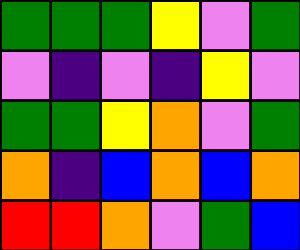[["green", "green", "green", "yellow", "violet", "green"], ["violet", "indigo", "violet", "indigo", "yellow", "violet"], ["green", "green", "yellow", "orange", "violet", "green"], ["orange", "indigo", "blue", "orange", "blue", "orange"], ["red", "red", "orange", "violet", "green", "blue"]]